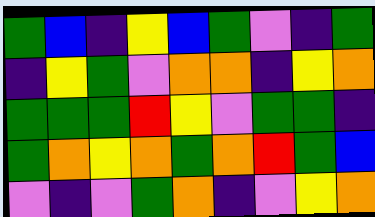[["green", "blue", "indigo", "yellow", "blue", "green", "violet", "indigo", "green"], ["indigo", "yellow", "green", "violet", "orange", "orange", "indigo", "yellow", "orange"], ["green", "green", "green", "red", "yellow", "violet", "green", "green", "indigo"], ["green", "orange", "yellow", "orange", "green", "orange", "red", "green", "blue"], ["violet", "indigo", "violet", "green", "orange", "indigo", "violet", "yellow", "orange"]]